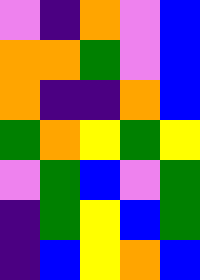[["violet", "indigo", "orange", "violet", "blue"], ["orange", "orange", "green", "violet", "blue"], ["orange", "indigo", "indigo", "orange", "blue"], ["green", "orange", "yellow", "green", "yellow"], ["violet", "green", "blue", "violet", "green"], ["indigo", "green", "yellow", "blue", "green"], ["indigo", "blue", "yellow", "orange", "blue"]]